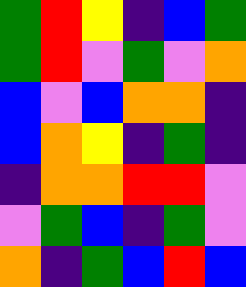[["green", "red", "yellow", "indigo", "blue", "green"], ["green", "red", "violet", "green", "violet", "orange"], ["blue", "violet", "blue", "orange", "orange", "indigo"], ["blue", "orange", "yellow", "indigo", "green", "indigo"], ["indigo", "orange", "orange", "red", "red", "violet"], ["violet", "green", "blue", "indigo", "green", "violet"], ["orange", "indigo", "green", "blue", "red", "blue"]]